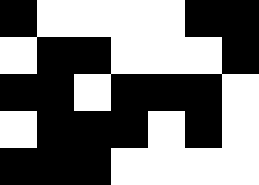[["black", "white", "white", "white", "white", "black", "black"], ["white", "black", "black", "white", "white", "white", "black"], ["black", "black", "white", "black", "black", "black", "white"], ["white", "black", "black", "black", "white", "black", "white"], ["black", "black", "black", "white", "white", "white", "white"]]